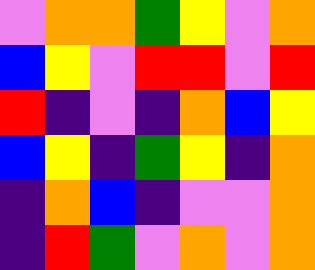[["violet", "orange", "orange", "green", "yellow", "violet", "orange"], ["blue", "yellow", "violet", "red", "red", "violet", "red"], ["red", "indigo", "violet", "indigo", "orange", "blue", "yellow"], ["blue", "yellow", "indigo", "green", "yellow", "indigo", "orange"], ["indigo", "orange", "blue", "indigo", "violet", "violet", "orange"], ["indigo", "red", "green", "violet", "orange", "violet", "orange"]]